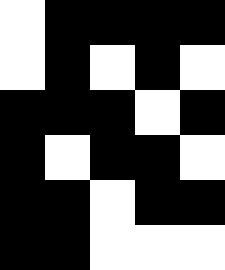[["white", "black", "black", "black", "black"], ["white", "black", "white", "black", "white"], ["black", "black", "black", "white", "black"], ["black", "white", "black", "black", "white"], ["black", "black", "white", "black", "black"], ["black", "black", "white", "white", "white"]]